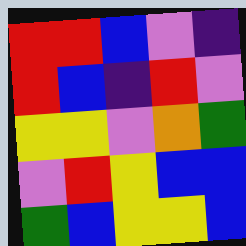[["red", "red", "blue", "violet", "indigo"], ["red", "blue", "indigo", "red", "violet"], ["yellow", "yellow", "violet", "orange", "green"], ["violet", "red", "yellow", "blue", "blue"], ["green", "blue", "yellow", "yellow", "blue"]]